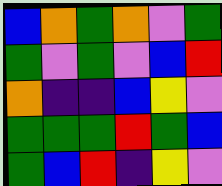[["blue", "orange", "green", "orange", "violet", "green"], ["green", "violet", "green", "violet", "blue", "red"], ["orange", "indigo", "indigo", "blue", "yellow", "violet"], ["green", "green", "green", "red", "green", "blue"], ["green", "blue", "red", "indigo", "yellow", "violet"]]